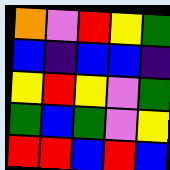[["orange", "violet", "red", "yellow", "green"], ["blue", "indigo", "blue", "blue", "indigo"], ["yellow", "red", "yellow", "violet", "green"], ["green", "blue", "green", "violet", "yellow"], ["red", "red", "blue", "red", "blue"]]